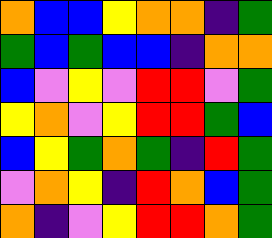[["orange", "blue", "blue", "yellow", "orange", "orange", "indigo", "green"], ["green", "blue", "green", "blue", "blue", "indigo", "orange", "orange"], ["blue", "violet", "yellow", "violet", "red", "red", "violet", "green"], ["yellow", "orange", "violet", "yellow", "red", "red", "green", "blue"], ["blue", "yellow", "green", "orange", "green", "indigo", "red", "green"], ["violet", "orange", "yellow", "indigo", "red", "orange", "blue", "green"], ["orange", "indigo", "violet", "yellow", "red", "red", "orange", "green"]]